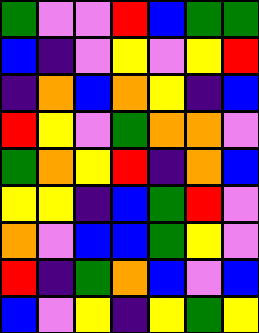[["green", "violet", "violet", "red", "blue", "green", "green"], ["blue", "indigo", "violet", "yellow", "violet", "yellow", "red"], ["indigo", "orange", "blue", "orange", "yellow", "indigo", "blue"], ["red", "yellow", "violet", "green", "orange", "orange", "violet"], ["green", "orange", "yellow", "red", "indigo", "orange", "blue"], ["yellow", "yellow", "indigo", "blue", "green", "red", "violet"], ["orange", "violet", "blue", "blue", "green", "yellow", "violet"], ["red", "indigo", "green", "orange", "blue", "violet", "blue"], ["blue", "violet", "yellow", "indigo", "yellow", "green", "yellow"]]